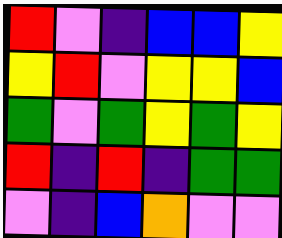[["red", "violet", "indigo", "blue", "blue", "yellow"], ["yellow", "red", "violet", "yellow", "yellow", "blue"], ["green", "violet", "green", "yellow", "green", "yellow"], ["red", "indigo", "red", "indigo", "green", "green"], ["violet", "indigo", "blue", "orange", "violet", "violet"]]